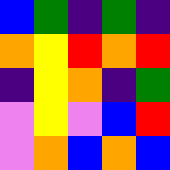[["blue", "green", "indigo", "green", "indigo"], ["orange", "yellow", "red", "orange", "red"], ["indigo", "yellow", "orange", "indigo", "green"], ["violet", "yellow", "violet", "blue", "red"], ["violet", "orange", "blue", "orange", "blue"]]